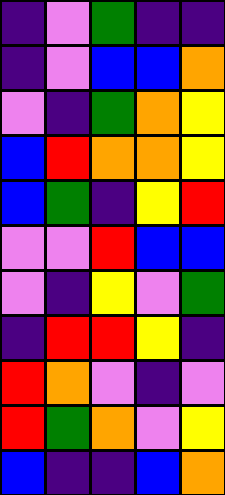[["indigo", "violet", "green", "indigo", "indigo"], ["indigo", "violet", "blue", "blue", "orange"], ["violet", "indigo", "green", "orange", "yellow"], ["blue", "red", "orange", "orange", "yellow"], ["blue", "green", "indigo", "yellow", "red"], ["violet", "violet", "red", "blue", "blue"], ["violet", "indigo", "yellow", "violet", "green"], ["indigo", "red", "red", "yellow", "indigo"], ["red", "orange", "violet", "indigo", "violet"], ["red", "green", "orange", "violet", "yellow"], ["blue", "indigo", "indigo", "blue", "orange"]]